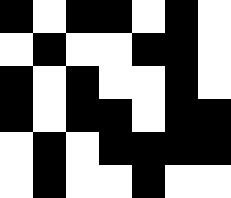[["black", "white", "black", "black", "white", "black", "white"], ["white", "black", "white", "white", "black", "black", "white"], ["black", "white", "black", "white", "white", "black", "white"], ["black", "white", "black", "black", "white", "black", "black"], ["white", "black", "white", "black", "black", "black", "black"], ["white", "black", "white", "white", "black", "white", "white"]]